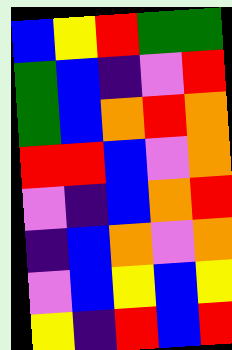[["blue", "yellow", "red", "green", "green"], ["green", "blue", "indigo", "violet", "red"], ["green", "blue", "orange", "red", "orange"], ["red", "red", "blue", "violet", "orange"], ["violet", "indigo", "blue", "orange", "red"], ["indigo", "blue", "orange", "violet", "orange"], ["violet", "blue", "yellow", "blue", "yellow"], ["yellow", "indigo", "red", "blue", "red"]]